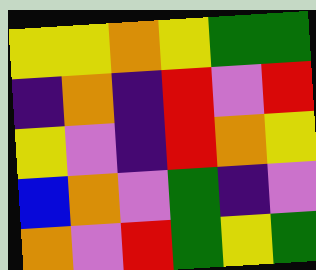[["yellow", "yellow", "orange", "yellow", "green", "green"], ["indigo", "orange", "indigo", "red", "violet", "red"], ["yellow", "violet", "indigo", "red", "orange", "yellow"], ["blue", "orange", "violet", "green", "indigo", "violet"], ["orange", "violet", "red", "green", "yellow", "green"]]